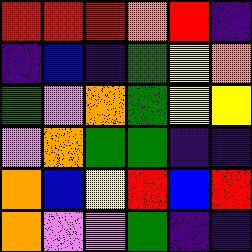[["red", "red", "red", "orange", "red", "indigo"], ["indigo", "blue", "indigo", "green", "yellow", "orange"], ["green", "violet", "orange", "green", "yellow", "yellow"], ["violet", "orange", "green", "green", "indigo", "indigo"], ["orange", "blue", "yellow", "red", "blue", "red"], ["orange", "violet", "violet", "green", "indigo", "indigo"]]